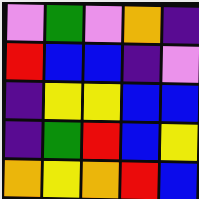[["violet", "green", "violet", "orange", "indigo"], ["red", "blue", "blue", "indigo", "violet"], ["indigo", "yellow", "yellow", "blue", "blue"], ["indigo", "green", "red", "blue", "yellow"], ["orange", "yellow", "orange", "red", "blue"]]